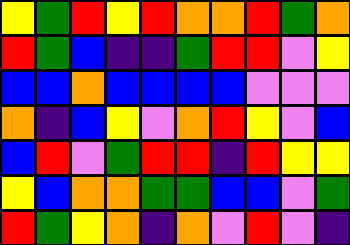[["yellow", "green", "red", "yellow", "red", "orange", "orange", "red", "green", "orange"], ["red", "green", "blue", "indigo", "indigo", "green", "red", "red", "violet", "yellow"], ["blue", "blue", "orange", "blue", "blue", "blue", "blue", "violet", "violet", "violet"], ["orange", "indigo", "blue", "yellow", "violet", "orange", "red", "yellow", "violet", "blue"], ["blue", "red", "violet", "green", "red", "red", "indigo", "red", "yellow", "yellow"], ["yellow", "blue", "orange", "orange", "green", "green", "blue", "blue", "violet", "green"], ["red", "green", "yellow", "orange", "indigo", "orange", "violet", "red", "violet", "indigo"]]